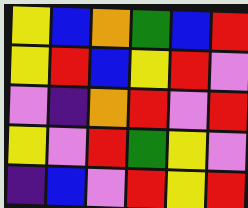[["yellow", "blue", "orange", "green", "blue", "red"], ["yellow", "red", "blue", "yellow", "red", "violet"], ["violet", "indigo", "orange", "red", "violet", "red"], ["yellow", "violet", "red", "green", "yellow", "violet"], ["indigo", "blue", "violet", "red", "yellow", "red"]]